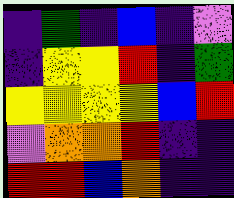[["indigo", "green", "indigo", "blue", "indigo", "violet"], ["indigo", "yellow", "yellow", "red", "indigo", "green"], ["yellow", "yellow", "yellow", "yellow", "blue", "red"], ["violet", "orange", "orange", "red", "indigo", "indigo"], ["red", "red", "blue", "orange", "indigo", "indigo"]]